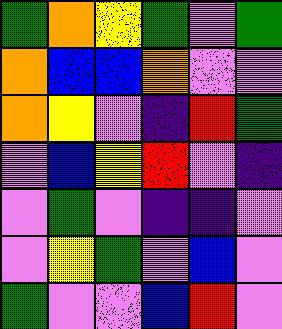[["green", "orange", "yellow", "green", "violet", "green"], ["orange", "blue", "blue", "orange", "violet", "violet"], ["orange", "yellow", "violet", "indigo", "red", "green"], ["violet", "blue", "yellow", "red", "violet", "indigo"], ["violet", "green", "violet", "indigo", "indigo", "violet"], ["violet", "yellow", "green", "violet", "blue", "violet"], ["green", "violet", "violet", "blue", "red", "violet"]]